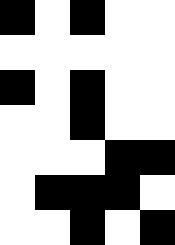[["black", "white", "black", "white", "white"], ["white", "white", "white", "white", "white"], ["black", "white", "black", "white", "white"], ["white", "white", "black", "white", "white"], ["white", "white", "white", "black", "black"], ["white", "black", "black", "black", "white"], ["white", "white", "black", "white", "black"]]